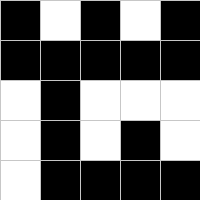[["black", "white", "black", "white", "black"], ["black", "black", "black", "black", "black"], ["white", "black", "white", "white", "white"], ["white", "black", "white", "black", "white"], ["white", "black", "black", "black", "black"]]